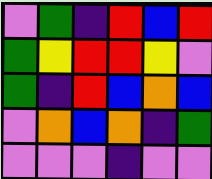[["violet", "green", "indigo", "red", "blue", "red"], ["green", "yellow", "red", "red", "yellow", "violet"], ["green", "indigo", "red", "blue", "orange", "blue"], ["violet", "orange", "blue", "orange", "indigo", "green"], ["violet", "violet", "violet", "indigo", "violet", "violet"]]